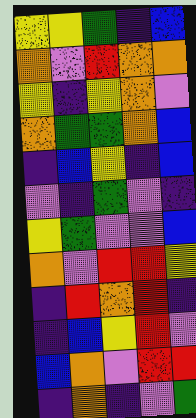[["yellow", "yellow", "green", "indigo", "blue"], ["orange", "violet", "red", "orange", "orange"], ["yellow", "indigo", "yellow", "orange", "violet"], ["orange", "green", "green", "orange", "blue"], ["indigo", "blue", "yellow", "indigo", "blue"], ["violet", "indigo", "green", "violet", "indigo"], ["yellow", "green", "violet", "violet", "blue"], ["orange", "violet", "red", "red", "yellow"], ["indigo", "red", "orange", "red", "indigo"], ["indigo", "blue", "yellow", "red", "violet"], ["blue", "orange", "violet", "red", "red"], ["indigo", "orange", "indigo", "violet", "green"]]